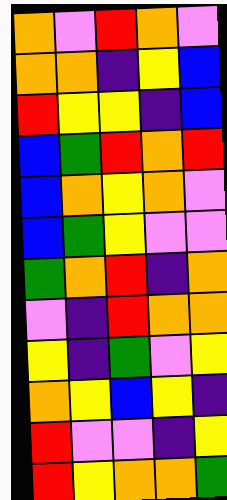[["orange", "violet", "red", "orange", "violet"], ["orange", "orange", "indigo", "yellow", "blue"], ["red", "yellow", "yellow", "indigo", "blue"], ["blue", "green", "red", "orange", "red"], ["blue", "orange", "yellow", "orange", "violet"], ["blue", "green", "yellow", "violet", "violet"], ["green", "orange", "red", "indigo", "orange"], ["violet", "indigo", "red", "orange", "orange"], ["yellow", "indigo", "green", "violet", "yellow"], ["orange", "yellow", "blue", "yellow", "indigo"], ["red", "violet", "violet", "indigo", "yellow"], ["red", "yellow", "orange", "orange", "green"]]